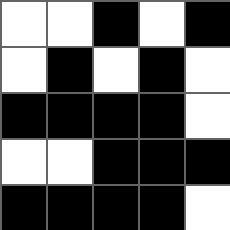[["white", "white", "black", "white", "black"], ["white", "black", "white", "black", "white"], ["black", "black", "black", "black", "white"], ["white", "white", "black", "black", "black"], ["black", "black", "black", "black", "white"]]